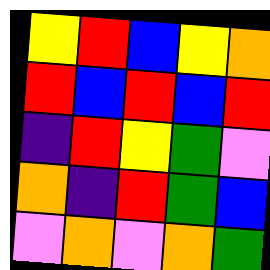[["yellow", "red", "blue", "yellow", "orange"], ["red", "blue", "red", "blue", "red"], ["indigo", "red", "yellow", "green", "violet"], ["orange", "indigo", "red", "green", "blue"], ["violet", "orange", "violet", "orange", "green"]]